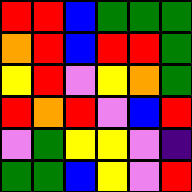[["red", "red", "blue", "green", "green", "green"], ["orange", "red", "blue", "red", "red", "green"], ["yellow", "red", "violet", "yellow", "orange", "green"], ["red", "orange", "red", "violet", "blue", "red"], ["violet", "green", "yellow", "yellow", "violet", "indigo"], ["green", "green", "blue", "yellow", "violet", "red"]]